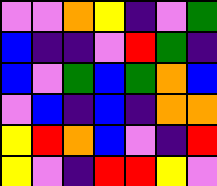[["violet", "violet", "orange", "yellow", "indigo", "violet", "green"], ["blue", "indigo", "indigo", "violet", "red", "green", "indigo"], ["blue", "violet", "green", "blue", "green", "orange", "blue"], ["violet", "blue", "indigo", "blue", "indigo", "orange", "orange"], ["yellow", "red", "orange", "blue", "violet", "indigo", "red"], ["yellow", "violet", "indigo", "red", "red", "yellow", "violet"]]